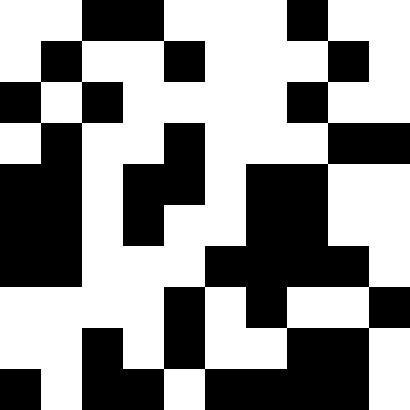[["white", "white", "black", "black", "white", "white", "white", "black", "white", "white"], ["white", "black", "white", "white", "black", "white", "white", "white", "black", "white"], ["black", "white", "black", "white", "white", "white", "white", "black", "white", "white"], ["white", "black", "white", "white", "black", "white", "white", "white", "black", "black"], ["black", "black", "white", "black", "black", "white", "black", "black", "white", "white"], ["black", "black", "white", "black", "white", "white", "black", "black", "white", "white"], ["black", "black", "white", "white", "white", "black", "black", "black", "black", "white"], ["white", "white", "white", "white", "black", "white", "black", "white", "white", "black"], ["white", "white", "black", "white", "black", "white", "white", "black", "black", "white"], ["black", "white", "black", "black", "white", "black", "black", "black", "black", "white"]]